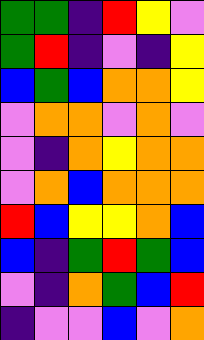[["green", "green", "indigo", "red", "yellow", "violet"], ["green", "red", "indigo", "violet", "indigo", "yellow"], ["blue", "green", "blue", "orange", "orange", "yellow"], ["violet", "orange", "orange", "violet", "orange", "violet"], ["violet", "indigo", "orange", "yellow", "orange", "orange"], ["violet", "orange", "blue", "orange", "orange", "orange"], ["red", "blue", "yellow", "yellow", "orange", "blue"], ["blue", "indigo", "green", "red", "green", "blue"], ["violet", "indigo", "orange", "green", "blue", "red"], ["indigo", "violet", "violet", "blue", "violet", "orange"]]